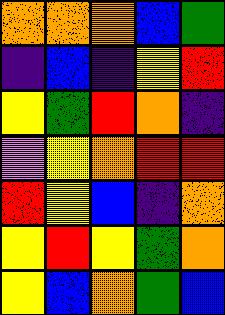[["orange", "orange", "orange", "blue", "green"], ["indigo", "blue", "indigo", "yellow", "red"], ["yellow", "green", "red", "orange", "indigo"], ["violet", "yellow", "orange", "red", "red"], ["red", "yellow", "blue", "indigo", "orange"], ["yellow", "red", "yellow", "green", "orange"], ["yellow", "blue", "orange", "green", "blue"]]